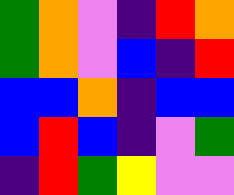[["green", "orange", "violet", "indigo", "red", "orange"], ["green", "orange", "violet", "blue", "indigo", "red"], ["blue", "blue", "orange", "indigo", "blue", "blue"], ["blue", "red", "blue", "indigo", "violet", "green"], ["indigo", "red", "green", "yellow", "violet", "violet"]]